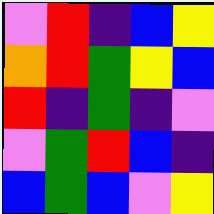[["violet", "red", "indigo", "blue", "yellow"], ["orange", "red", "green", "yellow", "blue"], ["red", "indigo", "green", "indigo", "violet"], ["violet", "green", "red", "blue", "indigo"], ["blue", "green", "blue", "violet", "yellow"]]